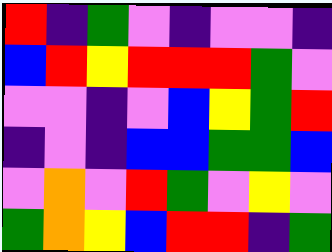[["red", "indigo", "green", "violet", "indigo", "violet", "violet", "indigo"], ["blue", "red", "yellow", "red", "red", "red", "green", "violet"], ["violet", "violet", "indigo", "violet", "blue", "yellow", "green", "red"], ["indigo", "violet", "indigo", "blue", "blue", "green", "green", "blue"], ["violet", "orange", "violet", "red", "green", "violet", "yellow", "violet"], ["green", "orange", "yellow", "blue", "red", "red", "indigo", "green"]]